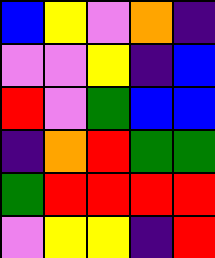[["blue", "yellow", "violet", "orange", "indigo"], ["violet", "violet", "yellow", "indigo", "blue"], ["red", "violet", "green", "blue", "blue"], ["indigo", "orange", "red", "green", "green"], ["green", "red", "red", "red", "red"], ["violet", "yellow", "yellow", "indigo", "red"]]